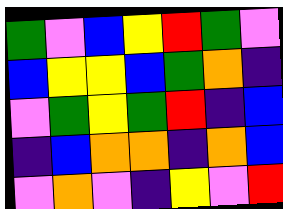[["green", "violet", "blue", "yellow", "red", "green", "violet"], ["blue", "yellow", "yellow", "blue", "green", "orange", "indigo"], ["violet", "green", "yellow", "green", "red", "indigo", "blue"], ["indigo", "blue", "orange", "orange", "indigo", "orange", "blue"], ["violet", "orange", "violet", "indigo", "yellow", "violet", "red"]]